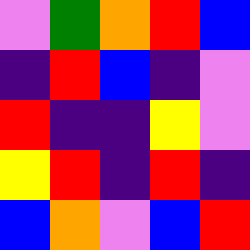[["violet", "green", "orange", "red", "blue"], ["indigo", "red", "blue", "indigo", "violet"], ["red", "indigo", "indigo", "yellow", "violet"], ["yellow", "red", "indigo", "red", "indigo"], ["blue", "orange", "violet", "blue", "red"]]